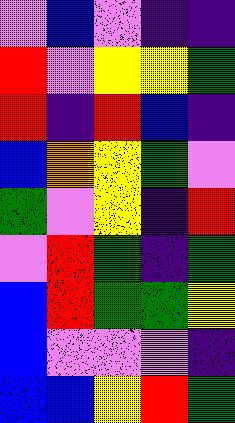[["violet", "blue", "violet", "indigo", "indigo"], ["red", "violet", "yellow", "yellow", "green"], ["red", "indigo", "red", "blue", "indigo"], ["blue", "orange", "yellow", "green", "violet"], ["green", "violet", "yellow", "indigo", "red"], ["violet", "red", "green", "indigo", "green"], ["blue", "red", "green", "green", "yellow"], ["blue", "violet", "violet", "violet", "indigo"], ["blue", "blue", "yellow", "red", "green"]]